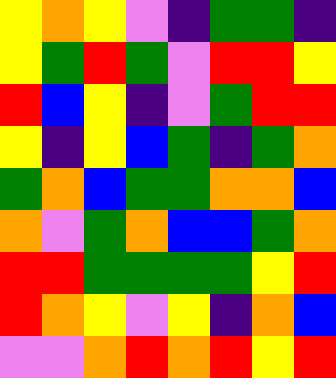[["yellow", "orange", "yellow", "violet", "indigo", "green", "green", "indigo"], ["yellow", "green", "red", "green", "violet", "red", "red", "yellow"], ["red", "blue", "yellow", "indigo", "violet", "green", "red", "red"], ["yellow", "indigo", "yellow", "blue", "green", "indigo", "green", "orange"], ["green", "orange", "blue", "green", "green", "orange", "orange", "blue"], ["orange", "violet", "green", "orange", "blue", "blue", "green", "orange"], ["red", "red", "green", "green", "green", "green", "yellow", "red"], ["red", "orange", "yellow", "violet", "yellow", "indigo", "orange", "blue"], ["violet", "violet", "orange", "red", "orange", "red", "yellow", "red"]]